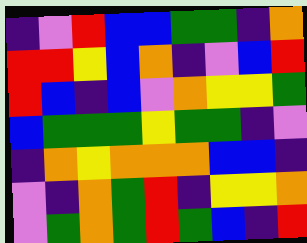[["indigo", "violet", "red", "blue", "blue", "green", "green", "indigo", "orange"], ["red", "red", "yellow", "blue", "orange", "indigo", "violet", "blue", "red"], ["red", "blue", "indigo", "blue", "violet", "orange", "yellow", "yellow", "green"], ["blue", "green", "green", "green", "yellow", "green", "green", "indigo", "violet"], ["indigo", "orange", "yellow", "orange", "orange", "orange", "blue", "blue", "indigo"], ["violet", "indigo", "orange", "green", "red", "indigo", "yellow", "yellow", "orange"], ["violet", "green", "orange", "green", "red", "green", "blue", "indigo", "red"]]